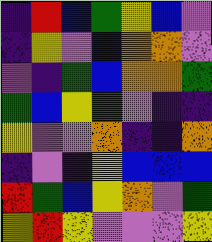[["indigo", "red", "blue", "green", "yellow", "blue", "violet"], ["indigo", "yellow", "violet", "blue", "orange", "orange", "violet"], ["violet", "indigo", "green", "blue", "orange", "orange", "green"], ["green", "blue", "yellow", "green", "violet", "indigo", "indigo"], ["yellow", "violet", "violet", "orange", "indigo", "indigo", "orange"], ["indigo", "violet", "indigo", "yellow", "blue", "blue", "blue"], ["red", "green", "blue", "yellow", "orange", "violet", "green"], ["yellow", "red", "yellow", "violet", "violet", "violet", "yellow"]]